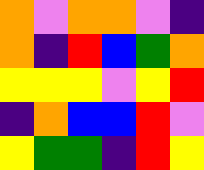[["orange", "violet", "orange", "orange", "violet", "indigo"], ["orange", "indigo", "red", "blue", "green", "orange"], ["yellow", "yellow", "yellow", "violet", "yellow", "red"], ["indigo", "orange", "blue", "blue", "red", "violet"], ["yellow", "green", "green", "indigo", "red", "yellow"]]